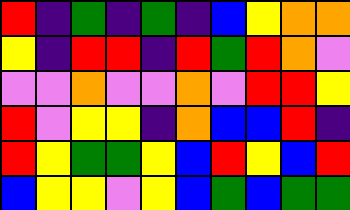[["red", "indigo", "green", "indigo", "green", "indigo", "blue", "yellow", "orange", "orange"], ["yellow", "indigo", "red", "red", "indigo", "red", "green", "red", "orange", "violet"], ["violet", "violet", "orange", "violet", "violet", "orange", "violet", "red", "red", "yellow"], ["red", "violet", "yellow", "yellow", "indigo", "orange", "blue", "blue", "red", "indigo"], ["red", "yellow", "green", "green", "yellow", "blue", "red", "yellow", "blue", "red"], ["blue", "yellow", "yellow", "violet", "yellow", "blue", "green", "blue", "green", "green"]]